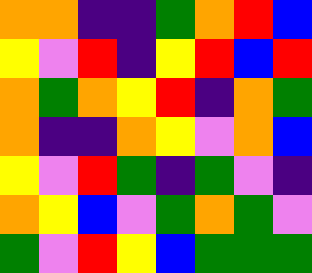[["orange", "orange", "indigo", "indigo", "green", "orange", "red", "blue"], ["yellow", "violet", "red", "indigo", "yellow", "red", "blue", "red"], ["orange", "green", "orange", "yellow", "red", "indigo", "orange", "green"], ["orange", "indigo", "indigo", "orange", "yellow", "violet", "orange", "blue"], ["yellow", "violet", "red", "green", "indigo", "green", "violet", "indigo"], ["orange", "yellow", "blue", "violet", "green", "orange", "green", "violet"], ["green", "violet", "red", "yellow", "blue", "green", "green", "green"]]